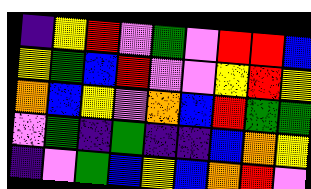[["indigo", "yellow", "red", "violet", "green", "violet", "red", "red", "blue"], ["yellow", "green", "blue", "red", "violet", "violet", "yellow", "red", "yellow"], ["orange", "blue", "yellow", "violet", "orange", "blue", "red", "green", "green"], ["violet", "green", "indigo", "green", "indigo", "indigo", "blue", "orange", "yellow"], ["indigo", "violet", "green", "blue", "yellow", "blue", "orange", "red", "violet"]]